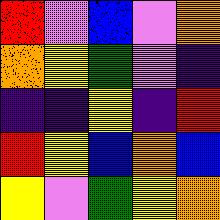[["red", "violet", "blue", "violet", "orange"], ["orange", "yellow", "green", "violet", "indigo"], ["indigo", "indigo", "yellow", "indigo", "red"], ["red", "yellow", "blue", "orange", "blue"], ["yellow", "violet", "green", "yellow", "orange"]]